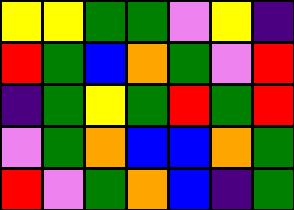[["yellow", "yellow", "green", "green", "violet", "yellow", "indigo"], ["red", "green", "blue", "orange", "green", "violet", "red"], ["indigo", "green", "yellow", "green", "red", "green", "red"], ["violet", "green", "orange", "blue", "blue", "orange", "green"], ["red", "violet", "green", "orange", "blue", "indigo", "green"]]